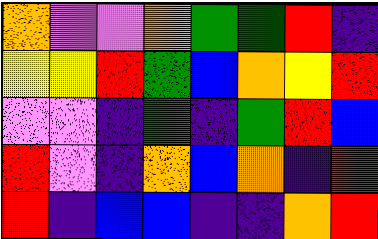[["orange", "violet", "violet", "orange", "green", "green", "red", "indigo"], ["yellow", "yellow", "red", "green", "blue", "orange", "yellow", "red"], ["violet", "violet", "indigo", "green", "indigo", "green", "red", "blue"], ["red", "violet", "indigo", "orange", "blue", "orange", "indigo", "red"], ["red", "indigo", "blue", "blue", "indigo", "indigo", "orange", "red"]]